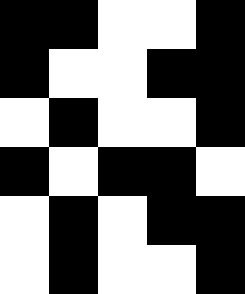[["black", "black", "white", "white", "black"], ["black", "white", "white", "black", "black"], ["white", "black", "white", "white", "black"], ["black", "white", "black", "black", "white"], ["white", "black", "white", "black", "black"], ["white", "black", "white", "white", "black"]]